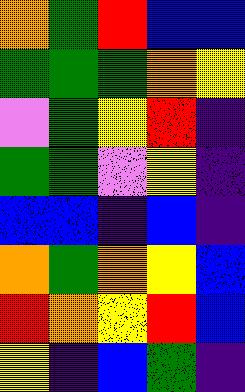[["orange", "green", "red", "blue", "blue"], ["green", "green", "green", "orange", "yellow"], ["violet", "green", "yellow", "red", "indigo"], ["green", "green", "violet", "yellow", "indigo"], ["blue", "blue", "indigo", "blue", "indigo"], ["orange", "green", "orange", "yellow", "blue"], ["red", "orange", "yellow", "red", "blue"], ["yellow", "indigo", "blue", "green", "indigo"]]